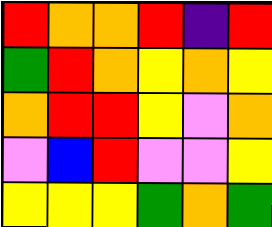[["red", "orange", "orange", "red", "indigo", "red"], ["green", "red", "orange", "yellow", "orange", "yellow"], ["orange", "red", "red", "yellow", "violet", "orange"], ["violet", "blue", "red", "violet", "violet", "yellow"], ["yellow", "yellow", "yellow", "green", "orange", "green"]]